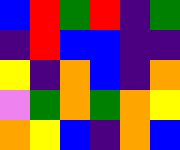[["blue", "red", "green", "red", "indigo", "green"], ["indigo", "red", "blue", "blue", "indigo", "indigo"], ["yellow", "indigo", "orange", "blue", "indigo", "orange"], ["violet", "green", "orange", "green", "orange", "yellow"], ["orange", "yellow", "blue", "indigo", "orange", "blue"]]